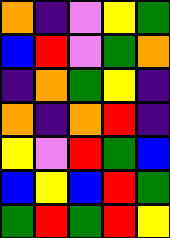[["orange", "indigo", "violet", "yellow", "green"], ["blue", "red", "violet", "green", "orange"], ["indigo", "orange", "green", "yellow", "indigo"], ["orange", "indigo", "orange", "red", "indigo"], ["yellow", "violet", "red", "green", "blue"], ["blue", "yellow", "blue", "red", "green"], ["green", "red", "green", "red", "yellow"]]